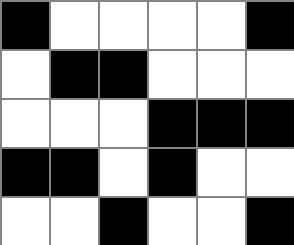[["black", "white", "white", "white", "white", "black"], ["white", "black", "black", "white", "white", "white"], ["white", "white", "white", "black", "black", "black"], ["black", "black", "white", "black", "white", "white"], ["white", "white", "black", "white", "white", "black"]]